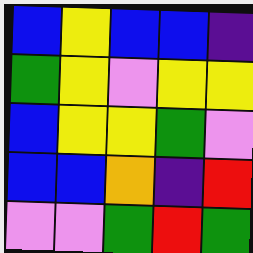[["blue", "yellow", "blue", "blue", "indigo"], ["green", "yellow", "violet", "yellow", "yellow"], ["blue", "yellow", "yellow", "green", "violet"], ["blue", "blue", "orange", "indigo", "red"], ["violet", "violet", "green", "red", "green"]]